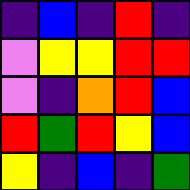[["indigo", "blue", "indigo", "red", "indigo"], ["violet", "yellow", "yellow", "red", "red"], ["violet", "indigo", "orange", "red", "blue"], ["red", "green", "red", "yellow", "blue"], ["yellow", "indigo", "blue", "indigo", "green"]]